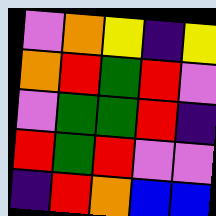[["violet", "orange", "yellow", "indigo", "yellow"], ["orange", "red", "green", "red", "violet"], ["violet", "green", "green", "red", "indigo"], ["red", "green", "red", "violet", "violet"], ["indigo", "red", "orange", "blue", "blue"]]